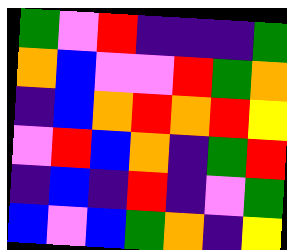[["green", "violet", "red", "indigo", "indigo", "indigo", "green"], ["orange", "blue", "violet", "violet", "red", "green", "orange"], ["indigo", "blue", "orange", "red", "orange", "red", "yellow"], ["violet", "red", "blue", "orange", "indigo", "green", "red"], ["indigo", "blue", "indigo", "red", "indigo", "violet", "green"], ["blue", "violet", "blue", "green", "orange", "indigo", "yellow"]]